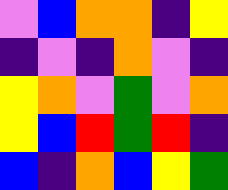[["violet", "blue", "orange", "orange", "indigo", "yellow"], ["indigo", "violet", "indigo", "orange", "violet", "indigo"], ["yellow", "orange", "violet", "green", "violet", "orange"], ["yellow", "blue", "red", "green", "red", "indigo"], ["blue", "indigo", "orange", "blue", "yellow", "green"]]